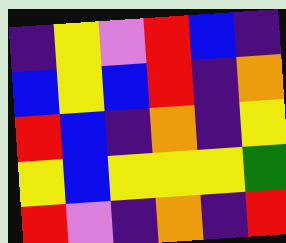[["indigo", "yellow", "violet", "red", "blue", "indigo"], ["blue", "yellow", "blue", "red", "indigo", "orange"], ["red", "blue", "indigo", "orange", "indigo", "yellow"], ["yellow", "blue", "yellow", "yellow", "yellow", "green"], ["red", "violet", "indigo", "orange", "indigo", "red"]]